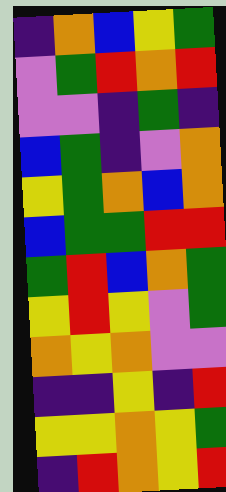[["indigo", "orange", "blue", "yellow", "green"], ["violet", "green", "red", "orange", "red"], ["violet", "violet", "indigo", "green", "indigo"], ["blue", "green", "indigo", "violet", "orange"], ["yellow", "green", "orange", "blue", "orange"], ["blue", "green", "green", "red", "red"], ["green", "red", "blue", "orange", "green"], ["yellow", "red", "yellow", "violet", "green"], ["orange", "yellow", "orange", "violet", "violet"], ["indigo", "indigo", "yellow", "indigo", "red"], ["yellow", "yellow", "orange", "yellow", "green"], ["indigo", "red", "orange", "yellow", "red"]]